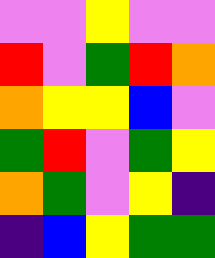[["violet", "violet", "yellow", "violet", "violet"], ["red", "violet", "green", "red", "orange"], ["orange", "yellow", "yellow", "blue", "violet"], ["green", "red", "violet", "green", "yellow"], ["orange", "green", "violet", "yellow", "indigo"], ["indigo", "blue", "yellow", "green", "green"]]